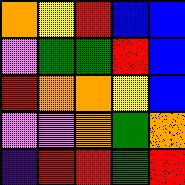[["orange", "yellow", "red", "blue", "blue"], ["violet", "green", "green", "red", "blue"], ["red", "orange", "orange", "yellow", "blue"], ["violet", "violet", "orange", "green", "orange"], ["indigo", "red", "red", "green", "red"]]